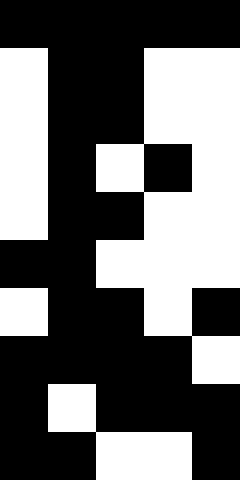[["black", "black", "black", "black", "black"], ["white", "black", "black", "white", "white"], ["white", "black", "black", "white", "white"], ["white", "black", "white", "black", "white"], ["white", "black", "black", "white", "white"], ["black", "black", "white", "white", "white"], ["white", "black", "black", "white", "black"], ["black", "black", "black", "black", "white"], ["black", "white", "black", "black", "black"], ["black", "black", "white", "white", "black"]]